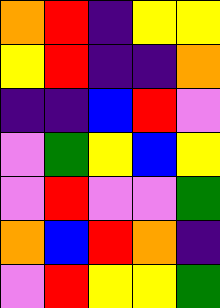[["orange", "red", "indigo", "yellow", "yellow"], ["yellow", "red", "indigo", "indigo", "orange"], ["indigo", "indigo", "blue", "red", "violet"], ["violet", "green", "yellow", "blue", "yellow"], ["violet", "red", "violet", "violet", "green"], ["orange", "blue", "red", "orange", "indigo"], ["violet", "red", "yellow", "yellow", "green"]]